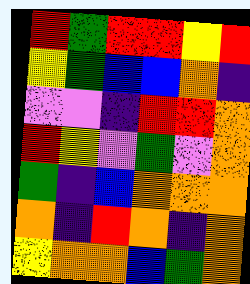[["red", "green", "red", "red", "yellow", "red"], ["yellow", "green", "blue", "blue", "orange", "indigo"], ["violet", "violet", "indigo", "red", "red", "orange"], ["red", "yellow", "violet", "green", "violet", "orange"], ["green", "indigo", "blue", "orange", "orange", "orange"], ["orange", "indigo", "red", "orange", "indigo", "orange"], ["yellow", "orange", "orange", "blue", "green", "orange"]]